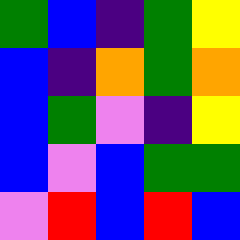[["green", "blue", "indigo", "green", "yellow"], ["blue", "indigo", "orange", "green", "orange"], ["blue", "green", "violet", "indigo", "yellow"], ["blue", "violet", "blue", "green", "green"], ["violet", "red", "blue", "red", "blue"]]